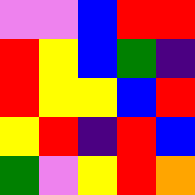[["violet", "violet", "blue", "red", "red"], ["red", "yellow", "blue", "green", "indigo"], ["red", "yellow", "yellow", "blue", "red"], ["yellow", "red", "indigo", "red", "blue"], ["green", "violet", "yellow", "red", "orange"]]